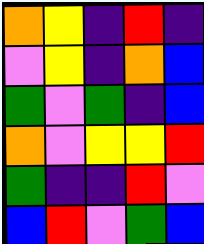[["orange", "yellow", "indigo", "red", "indigo"], ["violet", "yellow", "indigo", "orange", "blue"], ["green", "violet", "green", "indigo", "blue"], ["orange", "violet", "yellow", "yellow", "red"], ["green", "indigo", "indigo", "red", "violet"], ["blue", "red", "violet", "green", "blue"]]